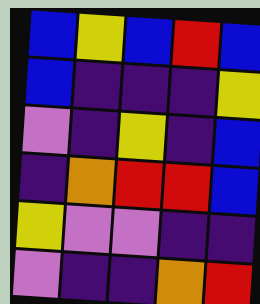[["blue", "yellow", "blue", "red", "blue"], ["blue", "indigo", "indigo", "indigo", "yellow"], ["violet", "indigo", "yellow", "indigo", "blue"], ["indigo", "orange", "red", "red", "blue"], ["yellow", "violet", "violet", "indigo", "indigo"], ["violet", "indigo", "indigo", "orange", "red"]]